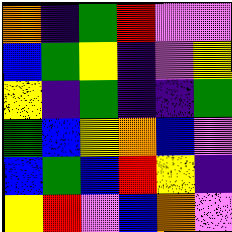[["orange", "indigo", "green", "red", "violet", "violet"], ["blue", "green", "yellow", "indigo", "violet", "yellow"], ["yellow", "indigo", "green", "indigo", "indigo", "green"], ["green", "blue", "yellow", "orange", "blue", "violet"], ["blue", "green", "blue", "red", "yellow", "indigo"], ["yellow", "red", "violet", "blue", "orange", "violet"]]